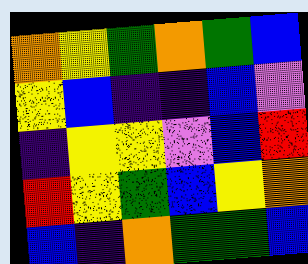[["orange", "yellow", "green", "orange", "green", "blue"], ["yellow", "blue", "indigo", "indigo", "blue", "violet"], ["indigo", "yellow", "yellow", "violet", "blue", "red"], ["red", "yellow", "green", "blue", "yellow", "orange"], ["blue", "indigo", "orange", "green", "green", "blue"]]